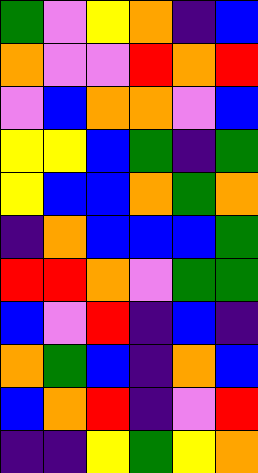[["green", "violet", "yellow", "orange", "indigo", "blue"], ["orange", "violet", "violet", "red", "orange", "red"], ["violet", "blue", "orange", "orange", "violet", "blue"], ["yellow", "yellow", "blue", "green", "indigo", "green"], ["yellow", "blue", "blue", "orange", "green", "orange"], ["indigo", "orange", "blue", "blue", "blue", "green"], ["red", "red", "orange", "violet", "green", "green"], ["blue", "violet", "red", "indigo", "blue", "indigo"], ["orange", "green", "blue", "indigo", "orange", "blue"], ["blue", "orange", "red", "indigo", "violet", "red"], ["indigo", "indigo", "yellow", "green", "yellow", "orange"]]